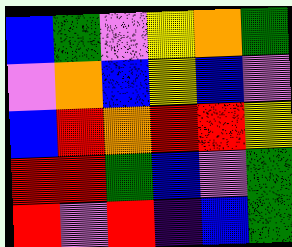[["blue", "green", "violet", "yellow", "orange", "green"], ["violet", "orange", "blue", "yellow", "blue", "violet"], ["blue", "red", "orange", "red", "red", "yellow"], ["red", "red", "green", "blue", "violet", "green"], ["red", "violet", "red", "indigo", "blue", "green"]]